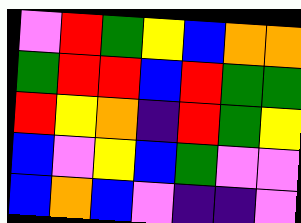[["violet", "red", "green", "yellow", "blue", "orange", "orange"], ["green", "red", "red", "blue", "red", "green", "green"], ["red", "yellow", "orange", "indigo", "red", "green", "yellow"], ["blue", "violet", "yellow", "blue", "green", "violet", "violet"], ["blue", "orange", "blue", "violet", "indigo", "indigo", "violet"]]